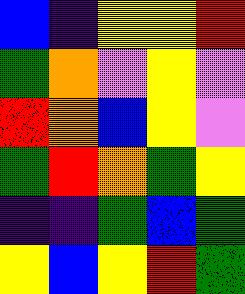[["blue", "indigo", "yellow", "yellow", "red"], ["green", "orange", "violet", "yellow", "violet"], ["red", "orange", "blue", "yellow", "violet"], ["green", "red", "orange", "green", "yellow"], ["indigo", "indigo", "green", "blue", "green"], ["yellow", "blue", "yellow", "red", "green"]]